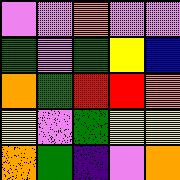[["violet", "violet", "orange", "violet", "violet"], ["green", "violet", "green", "yellow", "blue"], ["orange", "green", "red", "red", "orange"], ["yellow", "violet", "green", "yellow", "yellow"], ["orange", "green", "indigo", "violet", "orange"]]